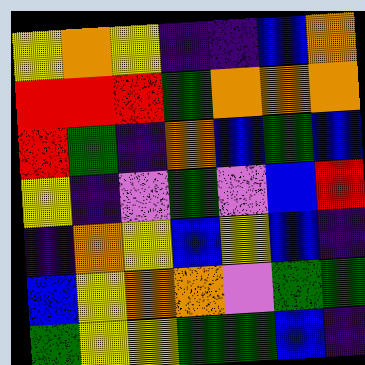[["yellow", "orange", "yellow", "indigo", "indigo", "blue", "orange"], ["red", "red", "red", "green", "orange", "orange", "orange"], ["red", "green", "indigo", "orange", "blue", "green", "blue"], ["yellow", "indigo", "violet", "green", "violet", "blue", "red"], ["indigo", "orange", "yellow", "blue", "yellow", "blue", "indigo"], ["blue", "yellow", "orange", "orange", "violet", "green", "green"], ["green", "yellow", "yellow", "green", "green", "blue", "indigo"]]